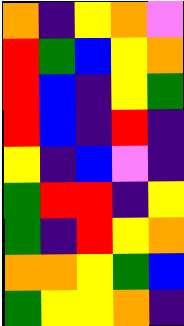[["orange", "indigo", "yellow", "orange", "violet"], ["red", "green", "blue", "yellow", "orange"], ["red", "blue", "indigo", "yellow", "green"], ["red", "blue", "indigo", "red", "indigo"], ["yellow", "indigo", "blue", "violet", "indigo"], ["green", "red", "red", "indigo", "yellow"], ["green", "indigo", "red", "yellow", "orange"], ["orange", "orange", "yellow", "green", "blue"], ["green", "yellow", "yellow", "orange", "indigo"]]